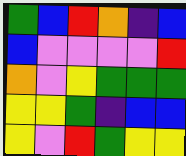[["green", "blue", "red", "orange", "indigo", "blue"], ["blue", "violet", "violet", "violet", "violet", "red"], ["orange", "violet", "yellow", "green", "green", "green"], ["yellow", "yellow", "green", "indigo", "blue", "blue"], ["yellow", "violet", "red", "green", "yellow", "yellow"]]